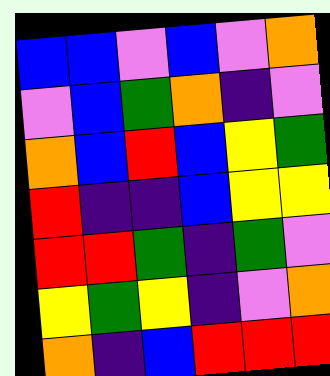[["blue", "blue", "violet", "blue", "violet", "orange"], ["violet", "blue", "green", "orange", "indigo", "violet"], ["orange", "blue", "red", "blue", "yellow", "green"], ["red", "indigo", "indigo", "blue", "yellow", "yellow"], ["red", "red", "green", "indigo", "green", "violet"], ["yellow", "green", "yellow", "indigo", "violet", "orange"], ["orange", "indigo", "blue", "red", "red", "red"]]